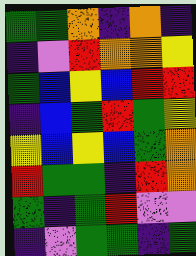[["green", "green", "orange", "indigo", "orange", "indigo"], ["indigo", "violet", "red", "orange", "orange", "yellow"], ["green", "blue", "yellow", "blue", "red", "red"], ["indigo", "blue", "green", "red", "green", "yellow"], ["yellow", "blue", "yellow", "blue", "green", "orange"], ["red", "green", "green", "indigo", "red", "orange"], ["green", "indigo", "green", "red", "violet", "violet"], ["indigo", "violet", "green", "green", "indigo", "green"]]